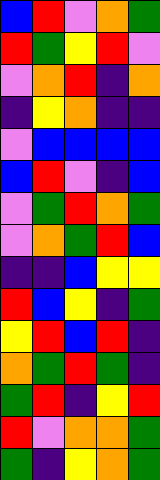[["blue", "red", "violet", "orange", "green"], ["red", "green", "yellow", "red", "violet"], ["violet", "orange", "red", "indigo", "orange"], ["indigo", "yellow", "orange", "indigo", "indigo"], ["violet", "blue", "blue", "blue", "blue"], ["blue", "red", "violet", "indigo", "blue"], ["violet", "green", "red", "orange", "green"], ["violet", "orange", "green", "red", "blue"], ["indigo", "indigo", "blue", "yellow", "yellow"], ["red", "blue", "yellow", "indigo", "green"], ["yellow", "red", "blue", "red", "indigo"], ["orange", "green", "red", "green", "indigo"], ["green", "red", "indigo", "yellow", "red"], ["red", "violet", "orange", "orange", "green"], ["green", "indigo", "yellow", "orange", "green"]]